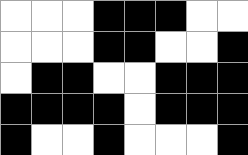[["white", "white", "white", "black", "black", "black", "white", "white"], ["white", "white", "white", "black", "black", "white", "white", "black"], ["white", "black", "black", "white", "white", "black", "black", "black"], ["black", "black", "black", "black", "white", "black", "black", "black"], ["black", "white", "white", "black", "white", "white", "white", "black"]]